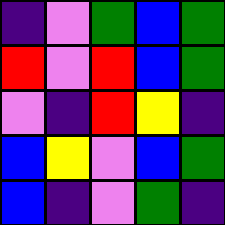[["indigo", "violet", "green", "blue", "green"], ["red", "violet", "red", "blue", "green"], ["violet", "indigo", "red", "yellow", "indigo"], ["blue", "yellow", "violet", "blue", "green"], ["blue", "indigo", "violet", "green", "indigo"]]